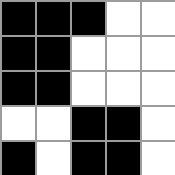[["black", "black", "black", "white", "white"], ["black", "black", "white", "white", "white"], ["black", "black", "white", "white", "white"], ["white", "white", "black", "black", "white"], ["black", "white", "black", "black", "white"]]